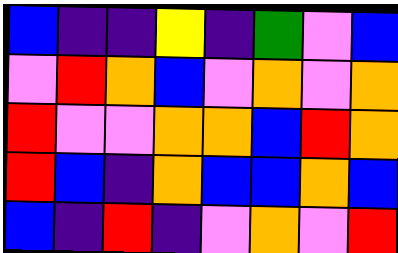[["blue", "indigo", "indigo", "yellow", "indigo", "green", "violet", "blue"], ["violet", "red", "orange", "blue", "violet", "orange", "violet", "orange"], ["red", "violet", "violet", "orange", "orange", "blue", "red", "orange"], ["red", "blue", "indigo", "orange", "blue", "blue", "orange", "blue"], ["blue", "indigo", "red", "indigo", "violet", "orange", "violet", "red"]]